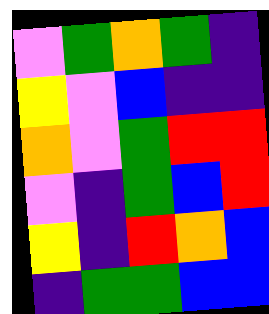[["violet", "green", "orange", "green", "indigo"], ["yellow", "violet", "blue", "indigo", "indigo"], ["orange", "violet", "green", "red", "red"], ["violet", "indigo", "green", "blue", "red"], ["yellow", "indigo", "red", "orange", "blue"], ["indigo", "green", "green", "blue", "blue"]]